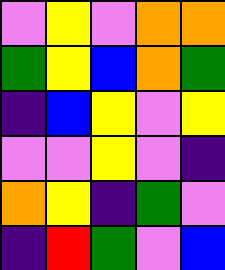[["violet", "yellow", "violet", "orange", "orange"], ["green", "yellow", "blue", "orange", "green"], ["indigo", "blue", "yellow", "violet", "yellow"], ["violet", "violet", "yellow", "violet", "indigo"], ["orange", "yellow", "indigo", "green", "violet"], ["indigo", "red", "green", "violet", "blue"]]